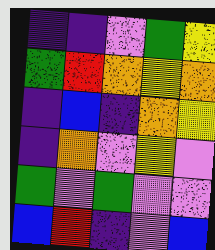[["indigo", "indigo", "violet", "green", "yellow"], ["green", "red", "orange", "yellow", "orange"], ["indigo", "blue", "indigo", "orange", "yellow"], ["indigo", "orange", "violet", "yellow", "violet"], ["green", "violet", "green", "violet", "violet"], ["blue", "red", "indigo", "violet", "blue"]]